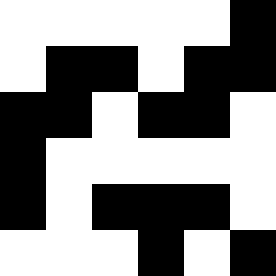[["white", "white", "white", "white", "white", "black"], ["white", "black", "black", "white", "black", "black"], ["black", "black", "white", "black", "black", "white"], ["black", "white", "white", "white", "white", "white"], ["black", "white", "black", "black", "black", "white"], ["white", "white", "white", "black", "white", "black"]]